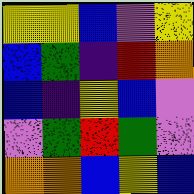[["yellow", "yellow", "blue", "violet", "yellow"], ["blue", "green", "indigo", "red", "orange"], ["blue", "indigo", "yellow", "blue", "violet"], ["violet", "green", "red", "green", "violet"], ["orange", "orange", "blue", "yellow", "blue"]]